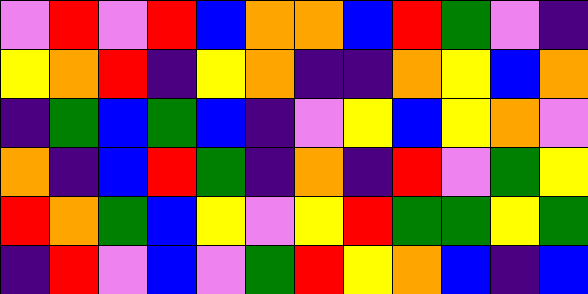[["violet", "red", "violet", "red", "blue", "orange", "orange", "blue", "red", "green", "violet", "indigo"], ["yellow", "orange", "red", "indigo", "yellow", "orange", "indigo", "indigo", "orange", "yellow", "blue", "orange"], ["indigo", "green", "blue", "green", "blue", "indigo", "violet", "yellow", "blue", "yellow", "orange", "violet"], ["orange", "indigo", "blue", "red", "green", "indigo", "orange", "indigo", "red", "violet", "green", "yellow"], ["red", "orange", "green", "blue", "yellow", "violet", "yellow", "red", "green", "green", "yellow", "green"], ["indigo", "red", "violet", "blue", "violet", "green", "red", "yellow", "orange", "blue", "indigo", "blue"]]